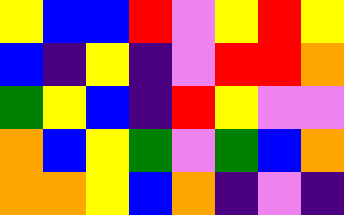[["yellow", "blue", "blue", "red", "violet", "yellow", "red", "yellow"], ["blue", "indigo", "yellow", "indigo", "violet", "red", "red", "orange"], ["green", "yellow", "blue", "indigo", "red", "yellow", "violet", "violet"], ["orange", "blue", "yellow", "green", "violet", "green", "blue", "orange"], ["orange", "orange", "yellow", "blue", "orange", "indigo", "violet", "indigo"]]